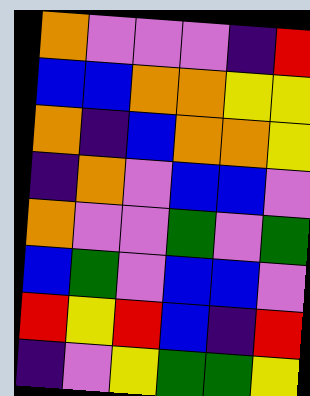[["orange", "violet", "violet", "violet", "indigo", "red"], ["blue", "blue", "orange", "orange", "yellow", "yellow"], ["orange", "indigo", "blue", "orange", "orange", "yellow"], ["indigo", "orange", "violet", "blue", "blue", "violet"], ["orange", "violet", "violet", "green", "violet", "green"], ["blue", "green", "violet", "blue", "blue", "violet"], ["red", "yellow", "red", "blue", "indigo", "red"], ["indigo", "violet", "yellow", "green", "green", "yellow"]]